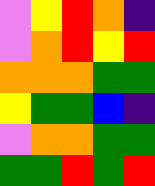[["violet", "yellow", "red", "orange", "indigo"], ["violet", "orange", "red", "yellow", "red"], ["orange", "orange", "orange", "green", "green"], ["yellow", "green", "green", "blue", "indigo"], ["violet", "orange", "orange", "green", "green"], ["green", "green", "red", "green", "red"]]